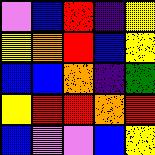[["violet", "blue", "red", "indigo", "yellow"], ["yellow", "orange", "red", "blue", "yellow"], ["blue", "blue", "orange", "indigo", "green"], ["yellow", "red", "red", "orange", "red"], ["blue", "violet", "violet", "blue", "yellow"]]